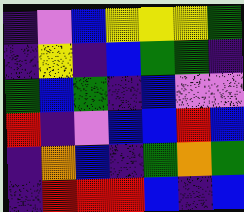[["indigo", "violet", "blue", "yellow", "yellow", "yellow", "green"], ["indigo", "yellow", "indigo", "blue", "green", "green", "indigo"], ["green", "blue", "green", "indigo", "blue", "violet", "violet"], ["red", "indigo", "violet", "blue", "blue", "red", "blue"], ["indigo", "orange", "blue", "indigo", "green", "orange", "green"], ["indigo", "red", "red", "red", "blue", "indigo", "blue"]]